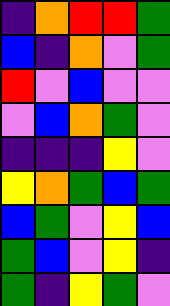[["indigo", "orange", "red", "red", "green"], ["blue", "indigo", "orange", "violet", "green"], ["red", "violet", "blue", "violet", "violet"], ["violet", "blue", "orange", "green", "violet"], ["indigo", "indigo", "indigo", "yellow", "violet"], ["yellow", "orange", "green", "blue", "green"], ["blue", "green", "violet", "yellow", "blue"], ["green", "blue", "violet", "yellow", "indigo"], ["green", "indigo", "yellow", "green", "violet"]]